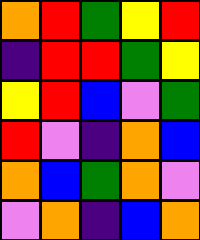[["orange", "red", "green", "yellow", "red"], ["indigo", "red", "red", "green", "yellow"], ["yellow", "red", "blue", "violet", "green"], ["red", "violet", "indigo", "orange", "blue"], ["orange", "blue", "green", "orange", "violet"], ["violet", "orange", "indigo", "blue", "orange"]]